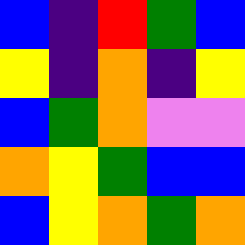[["blue", "indigo", "red", "green", "blue"], ["yellow", "indigo", "orange", "indigo", "yellow"], ["blue", "green", "orange", "violet", "violet"], ["orange", "yellow", "green", "blue", "blue"], ["blue", "yellow", "orange", "green", "orange"]]